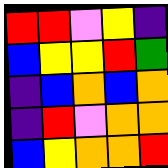[["red", "red", "violet", "yellow", "indigo"], ["blue", "yellow", "yellow", "red", "green"], ["indigo", "blue", "orange", "blue", "orange"], ["indigo", "red", "violet", "orange", "orange"], ["blue", "yellow", "orange", "orange", "red"]]